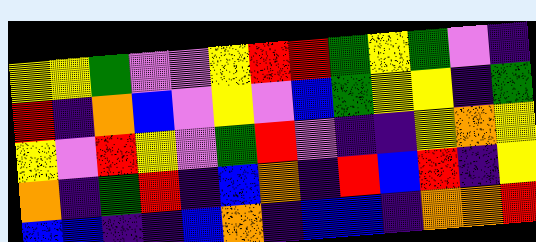[["yellow", "yellow", "green", "violet", "violet", "yellow", "red", "red", "green", "yellow", "green", "violet", "indigo"], ["red", "indigo", "orange", "blue", "violet", "yellow", "violet", "blue", "green", "yellow", "yellow", "indigo", "green"], ["yellow", "violet", "red", "yellow", "violet", "green", "red", "violet", "indigo", "indigo", "yellow", "orange", "yellow"], ["orange", "indigo", "green", "red", "indigo", "blue", "orange", "indigo", "red", "blue", "red", "indigo", "yellow"], ["blue", "blue", "indigo", "indigo", "blue", "orange", "indigo", "blue", "blue", "indigo", "orange", "orange", "red"]]